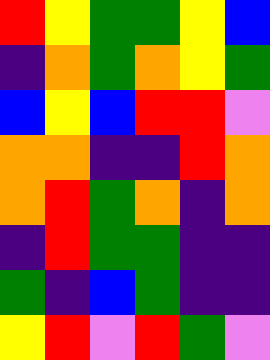[["red", "yellow", "green", "green", "yellow", "blue"], ["indigo", "orange", "green", "orange", "yellow", "green"], ["blue", "yellow", "blue", "red", "red", "violet"], ["orange", "orange", "indigo", "indigo", "red", "orange"], ["orange", "red", "green", "orange", "indigo", "orange"], ["indigo", "red", "green", "green", "indigo", "indigo"], ["green", "indigo", "blue", "green", "indigo", "indigo"], ["yellow", "red", "violet", "red", "green", "violet"]]